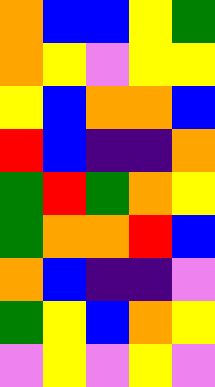[["orange", "blue", "blue", "yellow", "green"], ["orange", "yellow", "violet", "yellow", "yellow"], ["yellow", "blue", "orange", "orange", "blue"], ["red", "blue", "indigo", "indigo", "orange"], ["green", "red", "green", "orange", "yellow"], ["green", "orange", "orange", "red", "blue"], ["orange", "blue", "indigo", "indigo", "violet"], ["green", "yellow", "blue", "orange", "yellow"], ["violet", "yellow", "violet", "yellow", "violet"]]